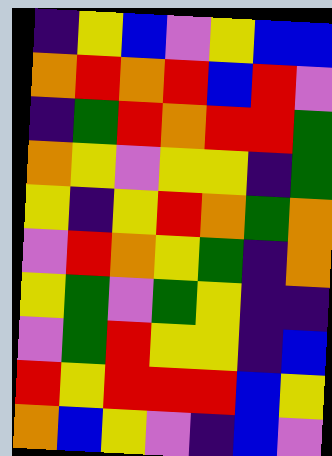[["indigo", "yellow", "blue", "violet", "yellow", "blue", "blue"], ["orange", "red", "orange", "red", "blue", "red", "violet"], ["indigo", "green", "red", "orange", "red", "red", "green"], ["orange", "yellow", "violet", "yellow", "yellow", "indigo", "green"], ["yellow", "indigo", "yellow", "red", "orange", "green", "orange"], ["violet", "red", "orange", "yellow", "green", "indigo", "orange"], ["yellow", "green", "violet", "green", "yellow", "indigo", "indigo"], ["violet", "green", "red", "yellow", "yellow", "indigo", "blue"], ["red", "yellow", "red", "red", "red", "blue", "yellow"], ["orange", "blue", "yellow", "violet", "indigo", "blue", "violet"]]